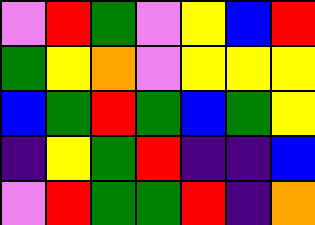[["violet", "red", "green", "violet", "yellow", "blue", "red"], ["green", "yellow", "orange", "violet", "yellow", "yellow", "yellow"], ["blue", "green", "red", "green", "blue", "green", "yellow"], ["indigo", "yellow", "green", "red", "indigo", "indigo", "blue"], ["violet", "red", "green", "green", "red", "indigo", "orange"]]